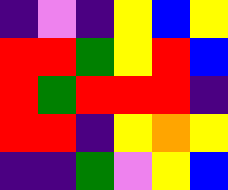[["indigo", "violet", "indigo", "yellow", "blue", "yellow"], ["red", "red", "green", "yellow", "red", "blue"], ["red", "green", "red", "red", "red", "indigo"], ["red", "red", "indigo", "yellow", "orange", "yellow"], ["indigo", "indigo", "green", "violet", "yellow", "blue"]]